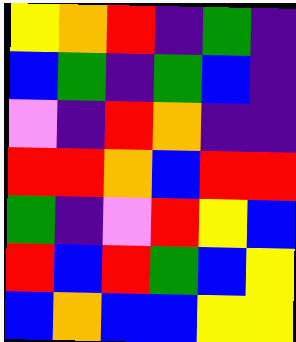[["yellow", "orange", "red", "indigo", "green", "indigo"], ["blue", "green", "indigo", "green", "blue", "indigo"], ["violet", "indigo", "red", "orange", "indigo", "indigo"], ["red", "red", "orange", "blue", "red", "red"], ["green", "indigo", "violet", "red", "yellow", "blue"], ["red", "blue", "red", "green", "blue", "yellow"], ["blue", "orange", "blue", "blue", "yellow", "yellow"]]